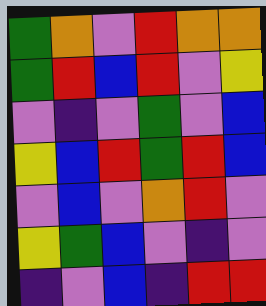[["green", "orange", "violet", "red", "orange", "orange"], ["green", "red", "blue", "red", "violet", "yellow"], ["violet", "indigo", "violet", "green", "violet", "blue"], ["yellow", "blue", "red", "green", "red", "blue"], ["violet", "blue", "violet", "orange", "red", "violet"], ["yellow", "green", "blue", "violet", "indigo", "violet"], ["indigo", "violet", "blue", "indigo", "red", "red"]]